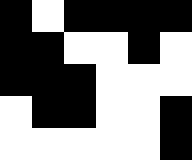[["black", "white", "black", "black", "black", "black"], ["black", "black", "white", "white", "black", "white"], ["black", "black", "black", "white", "white", "white"], ["white", "black", "black", "white", "white", "black"], ["white", "white", "white", "white", "white", "black"]]